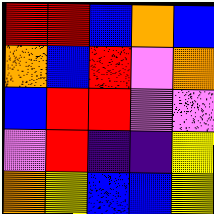[["red", "red", "blue", "orange", "blue"], ["orange", "blue", "red", "violet", "orange"], ["blue", "red", "red", "violet", "violet"], ["violet", "red", "indigo", "indigo", "yellow"], ["orange", "yellow", "blue", "blue", "yellow"]]